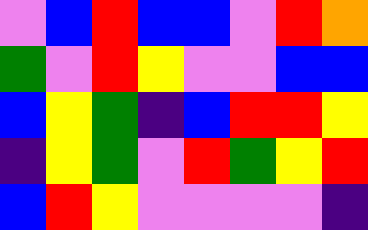[["violet", "blue", "red", "blue", "blue", "violet", "red", "orange"], ["green", "violet", "red", "yellow", "violet", "violet", "blue", "blue"], ["blue", "yellow", "green", "indigo", "blue", "red", "red", "yellow"], ["indigo", "yellow", "green", "violet", "red", "green", "yellow", "red"], ["blue", "red", "yellow", "violet", "violet", "violet", "violet", "indigo"]]